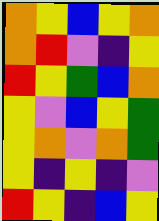[["orange", "yellow", "blue", "yellow", "orange"], ["orange", "red", "violet", "indigo", "yellow"], ["red", "yellow", "green", "blue", "orange"], ["yellow", "violet", "blue", "yellow", "green"], ["yellow", "orange", "violet", "orange", "green"], ["yellow", "indigo", "yellow", "indigo", "violet"], ["red", "yellow", "indigo", "blue", "yellow"]]